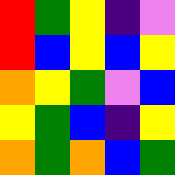[["red", "green", "yellow", "indigo", "violet"], ["red", "blue", "yellow", "blue", "yellow"], ["orange", "yellow", "green", "violet", "blue"], ["yellow", "green", "blue", "indigo", "yellow"], ["orange", "green", "orange", "blue", "green"]]